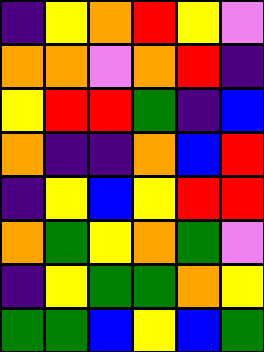[["indigo", "yellow", "orange", "red", "yellow", "violet"], ["orange", "orange", "violet", "orange", "red", "indigo"], ["yellow", "red", "red", "green", "indigo", "blue"], ["orange", "indigo", "indigo", "orange", "blue", "red"], ["indigo", "yellow", "blue", "yellow", "red", "red"], ["orange", "green", "yellow", "orange", "green", "violet"], ["indigo", "yellow", "green", "green", "orange", "yellow"], ["green", "green", "blue", "yellow", "blue", "green"]]